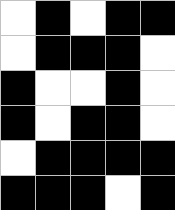[["white", "black", "white", "black", "black"], ["white", "black", "black", "black", "white"], ["black", "white", "white", "black", "white"], ["black", "white", "black", "black", "white"], ["white", "black", "black", "black", "black"], ["black", "black", "black", "white", "black"]]